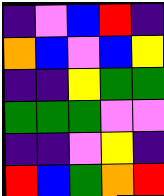[["indigo", "violet", "blue", "red", "indigo"], ["orange", "blue", "violet", "blue", "yellow"], ["indigo", "indigo", "yellow", "green", "green"], ["green", "green", "green", "violet", "violet"], ["indigo", "indigo", "violet", "yellow", "indigo"], ["red", "blue", "green", "orange", "red"]]